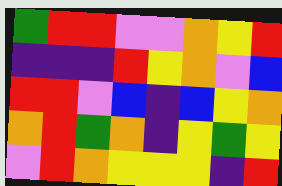[["green", "red", "red", "violet", "violet", "orange", "yellow", "red"], ["indigo", "indigo", "indigo", "red", "yellow", "orange", "violet", "blue"], ["red", "red", "violet", "blue", "indigo", "blue", "yellow", "orange"], ["orange", "red", "green", "orange", "indigo", "yellow", "green", "yellow"], ["violet", "red", "orange", "yellow", "yellow", "yellow", "indigo", "red"]]